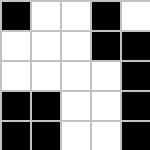[["black", "white", "white", "black", "white"], ["white", "white", "white", "black", "black"], ["white", "white", "white", "white", "black"], ["black", "black", "white", "white", "black"], ["black", "black", "white", "white", "black"]]